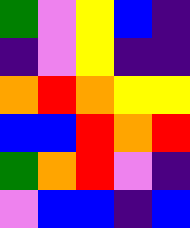[["green", "violet", "yellow", "blue", "indigo"], ["indigo", "violet", "yellow", "indigo", "indigo"], ["orange", "red", "orange", "yellow", "yellow"], ["blue", "blue", "red", "orange", "red"], ["green", "orange", "red", "violet", "indigo"], ["violet", "blue", "blue", "indigo", "blue"]]